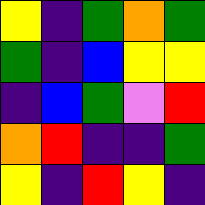[["yellow", "indigo", "green", "orange", "green"], ["green", "indigo", "blue", "yellow", "yellow"], ["indigo", "blue", "green", "violet", "red"], ["orange", "red", "indigo", "indigo", "green"], ["yellow", "indigo", "red", "yellow", "indigo"]]